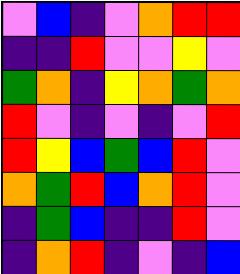[["violet", "blue", "indigo", "violet", "orange", "red", "red"], ["indigo", "indigo", "red", "violet", "violet", "yellow", "violet"], ["green", "orange", "indigo", "yellow", "orange", "green", "orange"], ["red", "violet", "indigo", "violet", "indigo", "violet", "red"], ["red", "yellow", "blue", "green", "blue", "red", "violet"], ["orange", "green", "red", "blue", "orange", "red", "violet"], ["indigo", "green", "blue", "indigo", "indigo", "red", "violet"], ["indigo", "orange", "red", "indigo", "violet", "indigo", "blue"]]